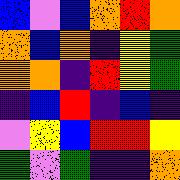[["blue", "violet", "blue", "orange", "red", "orange"], ["orange", "blue", "orange", "indigo", "yellow", "green"], ["orange", "orange", "indigo", "red", "yellow", "green"], ["indigo", "blue", "red", "indigo", "blue", "indigo"], ["violet", "yellow", "blue", "red", "red", "yellow"], ["green", "violet", "green", "indigo", "indigo", "orange"]]